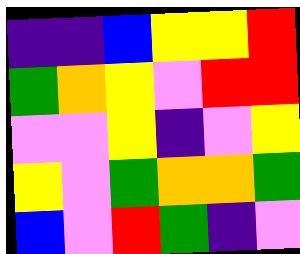[["indigo", "indigo", "blue", "yellow", "yellow", "red"], ["green", "orange", "yellow", "violet", "red", "red"], ["violet", "violet", "yellow", "indigo", "violet", "yellow"], ["yellow", "violet", "green", "orange", "orange", "green"], ["blue", "violet", "red", "green", "indigo", "violet"]]